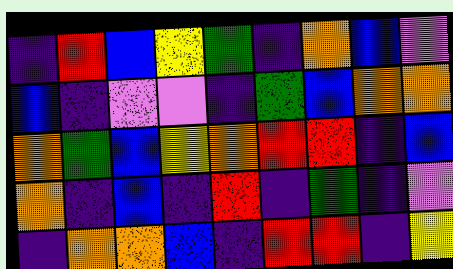[["indigo", "red", "blue", "yellow", "green", "indigo", "orange", "blue", "violet"], ["blue", "indigo", "violet", "violet", "indigo", "green", "blue", "orange", "orange"], ["orange", "green", "blue", "yellow", "orange", "red", "red", "indigo", "blue"], ["orange", "indigo", "blue", "indigo", "red", "indigo", "green", "indigo", "violet"], ["indigo", "orange", "orange", "blue", "indigo", "red", "red", "indigo", "yellow"]]